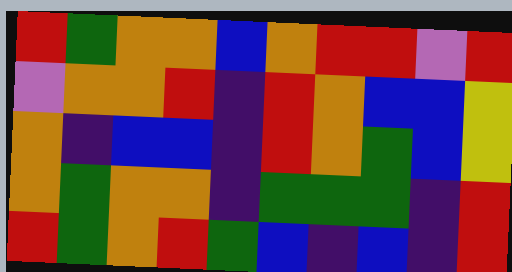[["red", "green", "orange", "orange", "blue", "orange", "red", "red", "violet", "red"], ["violet", "orange", "orange", "red", "indigo", "red", "orange", "blue", "blue", "yellow"], ["orange", "indigo", "blue", "blue", "indigo", "red", "orange", "green", "blue", "yellow"], ["orange", "green", "orange", "orange", "indigo", "green", "green", "green", "indigo", "red"], ["red", "green", "orange", "red", "green", "blue", "indigo", "blue", "indigo", "red"]]